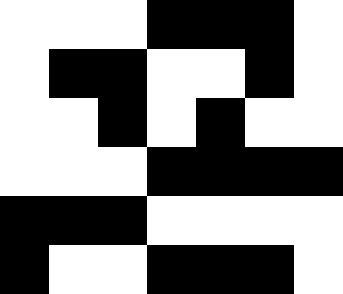[["white", "white", "white", "black", "black", "black", "white"], ["white", "black", "black", "white", "white", "black", "white"], ["white", "white", "black", "white", "black", "white", "white"], ["white", "white", "white", "black", "black", "black", "black"], ["black", "black", "black", "white", "white", "white", "white"], ["black", "white", "white", "black", "black", "black", "white"]]